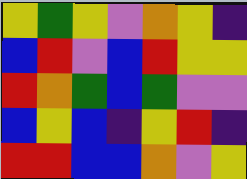[["yellow", "green", "yellow", "violet", "orange", "yellow", "indigo"], ["blue", "red", "violet", "blue", "red", "yellow", "yellow"], ["red", "orange", "green", "blue", "green", "violet", "violet"], ["blue", "yellow", "blue", "indigo", "yellow", "red", "indigo"], ["red", "red", "blue", "blue", "orange", "violet", "yellow"]]